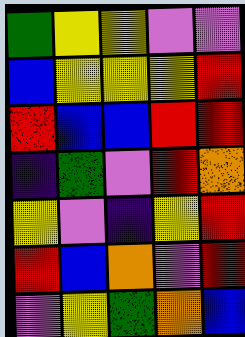[["green", "yellow", "yellow", "violet", "violet"], ["blue", "yellow", "yellow", "yellow", "red"], ["red", "blue", "blue", "red", "red"], ["indigo", "green", "violet", "red", "orange"], ["yellow", "violet", "indigo", "yellow", "red"], ["red", "blue", "orange", "violet", "red"], ["violet", "yellow", "green", "orange", "blue"]]